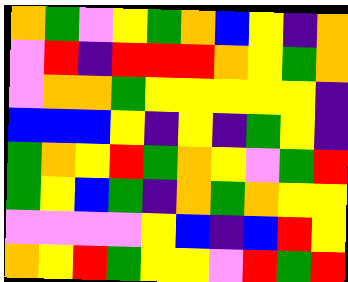[["orange", "green", "violet", "yellow", "green", "orange", "blue", "yellow", "indigo", "orange"], ["violet", "red", "indigo", "red", "red", "red", "orange", "yellow", "green", "orange"], ["violet", "orange", "orange", "green", "yellow", "yellow", "yellow", "yellow", "yellow", "indigo"], ["blue", "blue", "blue", "yellow", "indigo", "yellow", "indigo", "green", "yellow", "indigo"], ["green", "orange", "yellow", "red", "green", "orange", "yellow", "violet", "green", "red"], ["green", "yellow", "blue", "green", "indigo", "orange", "green", "orange", "yellow", "yellow"], ["violet", "violet", "violet", "violet", "yellow", "blue", "indigo", "blue", "red", "yellow"], ["orange", "yellow", "red", "green", "yellow", "yellow", "violet", "red", "green", "red"]]